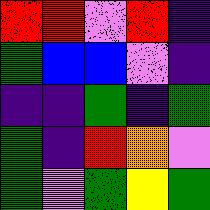[["red", "red", "violet", "red", "indigo"], ["green", "blue", "blue", "violet", "indigo"], ["indigo", "indigo", "green", "indigo", "green"], ["green", "indigo", "red", "orange", "violet"], ["green", "violet", "green", "yellow", "green"]]